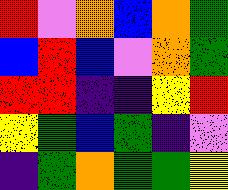[["red", "violet", "orange", "blue", "orange", "green"], ["blue", "red", "blue", "violet", "orange", "green"], ["red", "red", "indigo", "indigo", "yellow", "red"], ["yellow", "green", "blue", "green", "indigo", "violet"], ["indigo", "green", "orange", "green", "green", "yellow"]]